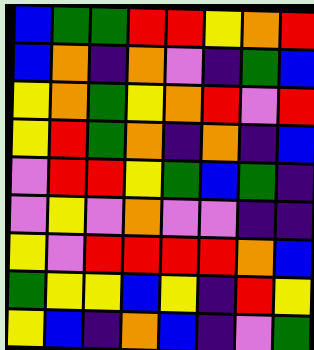[["blue", "green", "green", "red", "red", "yellow", "orange", "red"], ["blue", "orange", "indigo", "orange", "violet", "indigo", "green", "blue"], ["yellow", "orange", "green", "yellow", "orange", "red", "violet", "red"], ["yellow", "red", "green", "orange", "indigo", "orange", "indigo", "blue"], ["violet", "red", "red", "yellow", "green", "blue", "green", "indigo"], ["violet", "yellow", "violet", "orange", "violet", "violet", "indigo", "indigo"], ["yellow", "violet", "red", "red", "red", "red", "orange", "blue"], ["green", "yellow", "yellow", "blue", "yellow", "indigo", "red", "yellow"], ["yellow", "blue", "indigo", "orange", "blue", "indigo", "violet", "green"]]